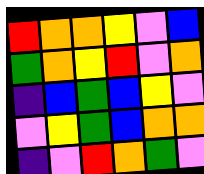[["red", "orange", "orange", "yellow", "violet", "blue"], ["green", "orange", "yellow", "red", "violet", "orange"], ["indigo", "blue", "green", "blue", "yellow", "violet"], ["violet", "yellow", "green", "blue", "orange", "orange"], ["indigo", "violet", "red", "orange", "green", "violet"]]